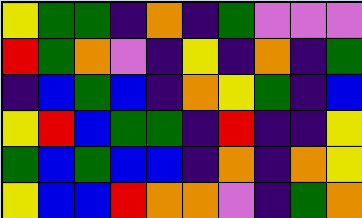[["yellow", "green", "green", "indigo", "orange", "indigo", "green", "violet", "violet", "violet"], ["red", "green", "orange", "violet", "indigo", "yellow", "indigo", "orange", "indigo", "green"], ["indigo", "blue", "green", "blue", "indigo", "orange", "yellow", "green", "indigo", "blue"], ["yellow", "red", "blue", "green", "green", "indigo", "red", "indigo", "indigo", "yellow"], ["green", "blue", "green", "blue", "blue", "indigo", "orange", "indigo", "orange", "yellow"], ["yellow", "blue", "blue", "red", "orange", "orange", "violet", "indigo", "green", "orange"]]